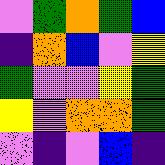[["violet", "green", "orange", "green", "blue"], ["indigo", "orange", "blue", "violet", "yellow"], ["green", "violet", "violet", "yellow", "green"], ["yellow", "violet", "orange", "orange", "green"], ["violet", "indigo", "violet", "blue", "indigo"]]